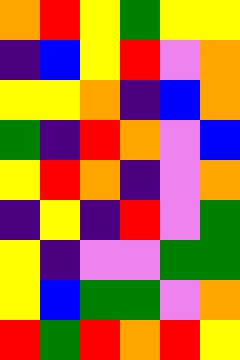[["orange", "red", "yellow", "green", "yellow", "yellow"], ["indigo", "blue", "yellow", "red", "violet", "orange"], ["yellow", "yellow", "orange", "indigo", "blue", "orange"], ["green", "indigo", "red", "orange", "violet", "blue"], ["yellow", "red", "orange", "indigo", "violet", "orange"], ["indigo", "yellow", "indigo", "red", "violet", "green"], ["yellow", "indigo", "violet", "violet", "green", "green"], ["yellow", "blue", "green", "green", "violet", "orange"], ["red", "green", "red", "orange", "red", "yellow"]]